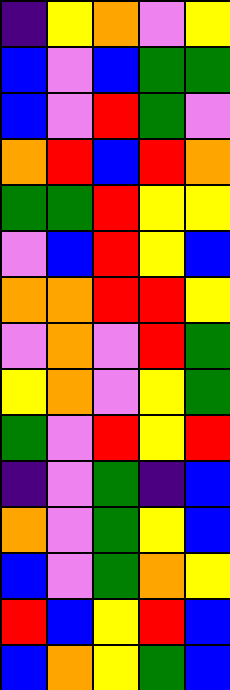[["indigo", "yellow", "orange", "violet", "yellow"], ["blue", "violet", "blue", "green", "green"], ["blue", "violet", "red", "green", "violet"], ["orange", "red", "blue", "red", "orange"], ["green", "green", "red", "yellow", "yellow"], ["violet", "blue", "red", "yellow", "blue"], ["orange", "orange", "red", "red", "yellow"], ["violet", "orange", "violet", "red", "green"], ["yellow", "orange", "violet", "yellow", "green"], ["green", "violet", "red", "yellow", "red"], ["indigo", "violet", "green", "indigo", "blue"], ["orange", "violet", "green", "yellow", "blue"], ["blue", "violet", "green", "orange", "yellow"], ["red", "blue", "yellow", "red", "blue"], ["blue", "orange", "yellow", "green", "blue"]]